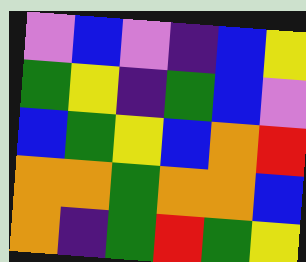[["violet", "blue", "violet", "indigo", "blue", "yellow"], ["green", "yellow", "indigo", "green", "blue", "violet"], ["blue", "green", "yellow", "blue", "orange", "red"], ["orange", "orange", "green", "orange", "orange", "blue"], ["orange", "indigo", "green", "red", "green", "yellow"]]